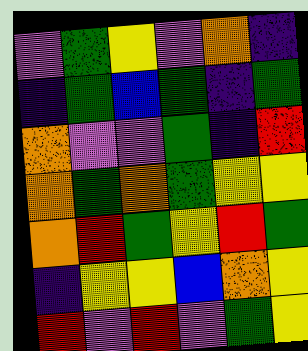[["violet", "green", "yellow", "violet", "orange", "indigo"], ["indigo", "green", "blue", "green", "indigo", "green"], ["orange", "violet", "violet", "green", "indigo", "red"], ["orange", "green", "orange", "green", "yellow", "yellow"], ["orange", "red", "green", "yellow", "red", "green"], ["indigo", "yellow", "yellow", "blue", "orange", "yellow"], ["red", "violet", "red", "violet", "green", "yellow"]]